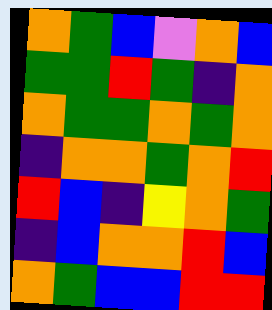[["orange", "green", "blue", "violet", "orange", "blue"], ["green", "green", "red", "green", "indigo", "orange"], ["orange", "green", "green", "orange", "green", "orange"], ["indigo", "orange", "orange", "green", "orange", "red"], ["red", "blue", "indigo", "yellow", "orange", "green"], ["indigo", "blue", "orange", "orange", "red", "blue"], ["orange", "green", "blue", "blue", "red", "red"]]